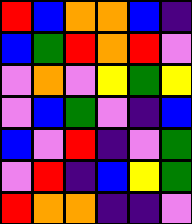[["red", "blue", "orange", "orange", "blue", "indigo"], ["blue", "green", "red", "orange", "red", "violet"], ["violet", "orange", "violet", "yellow", "green", "yellow"], ["violet", "blue", "green", "violet", "indigo", "blue"], ["blue", "violet", "red", "indigo", "violet", "green"], ["violet", "red", "indigo", "blue", "yellow", "green"], ["red", "orange", "orange", "indigo", "indigo", "violet"]]